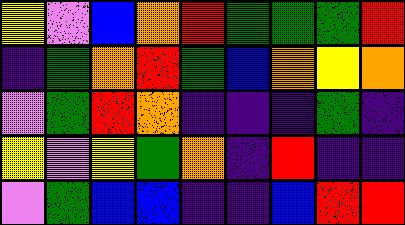[["yellow", "violet", "blue", "orange", "red", "green", "green", "green", "red"], ["indigo", "green", "orange", "red", "green", "blue", "orange", "yellow", "orange"], ["violet", "green", "red", "orange", "indigo", "indigo", "indigo", "green", "indigo"], ["yellow", "violet", "yellow", "green", "orange", "indigo", "red", "indigo", "indigo"], ["violet", "green", "blue", "blue", "indigo", "indigo", "blue", "red", "red"]]